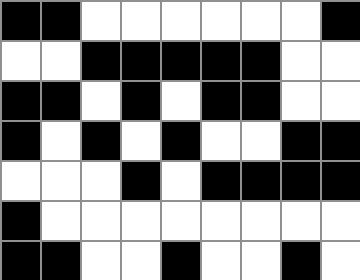[["black", "black", "white", "white", "white", "white", "white", "white", "black"], ["white", "white", "black", "black", "black", "black", "black", "white", "white"], ["black", "black", "white", "black", "white", "black", "black", "white", "white"], ["black", "white", "black", "white", "black", "white", "white", "black", "black"], ["white", "white", "white", "black", "white", "black", "black", "black", "black"], ["black", "white", "white", "white", "white", "white", "white", "white", "white"], ["black", "black", "white", "white", "black", "white", "white", "black", "white"]]